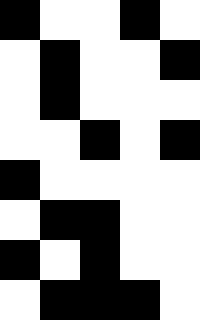[["black", "white", "white", "black", "white"], ["white", "black", "white", "white", "black"], ["white", "black", "white", "white", "white"], ["white", "white", "black", "white", "black"], ["black", "white", "white", "white", "white"], ["white", "black", "black", "white", "white"], ["black", "white", "black", "white", "white"], ["white", "black", "black", "black", "white"]]